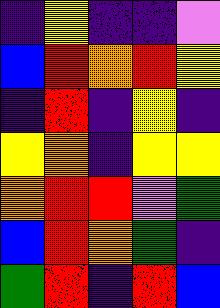[["indigo", "yellow", "indigo", "indigo", "violet"], ["blue", "red", "orange", "red", "yellow"], ["indigo", "red", "indigo", "yellow", "indigo"], ["yellow", "orange", "indigo", "yellow", "yellow"], ["orange", "red", "red", "violet", "green"], ["blue", "red", "orange", "green", "indigo"], ["green", "red", "indigo", "red", "blue"]]